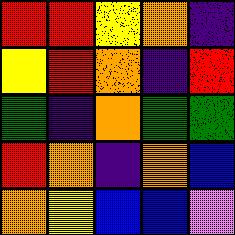[["red", "red", "yellow", "orange", "indigo"], ["yellow", "red", "orange", "indigo", "red"], ["green", "indigo", "orange", "green", "green"], ["red", "orange", "indigo", "orange", "blue"], ["orange", "yellow", "blue", "blue", "violet"]]